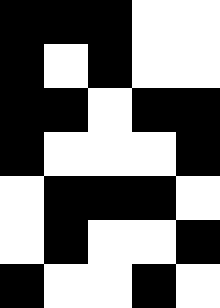[["black", "black", "black", "white", "white"], ["black", "white", "black", "white", "white"], ["black", "black", "white", "black", "black"], ["black", "white", "white", "white", "black"], ["white", "black", "black", "black", "white"], ["white", "black", "white", "white", "black"], ["black", "white", "white", "black", "white"]]